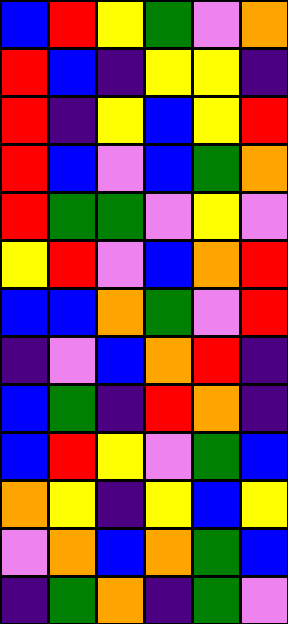[["blue", "red", "yellow", "green", "violet", "orange"], ["red", "blue", "indigo", "yellow", "yellow", "indigo"], ["red", "indigo", "yellow", "blue", "yellow", "red"], ["red", "blue", "violet", "blue", "green", "orange"], ["red", "green", "green", "violet", "yellow", "violet"], ["yellow", "red", "violet", "blue", "orange", "red"], ["blue", "blue", "orange", "green", "violet", "red"], ["indigo", "violet", "blue", "orange", "red", "indigo"], ["blue", "green", "indigo", "red", "orange", "indigo"], ["blue", "red", "yellow", "violet", "green", "blue"], ["orange", "yellow", "indigo", "yellow", "blue", "yellow"], ["violet", "orange", "blue", "orange", "green", "blue"], ["indigo", "green", "orange", "indigo", "green", "violet"]]